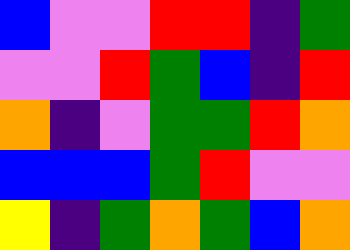[["blue", "violet", "violet", "red", "red", "indigo", "green"], ["violet", "violet", "red", "green", "blue", "indigo", "red"], ["orange", "indigo", "violet", "green", "green", "red", "orange"], ["blue", "blue", "blue", "green", "red", "violet", "violet"], ["yellow", "indigo", "green", "orange", "green", "blue", "orange"]]